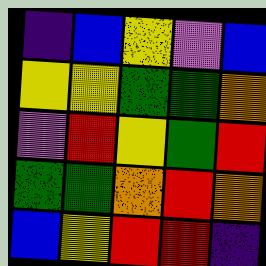[["indigo", "blue", "yellow", "violet", "blue"], ["yellow", "yellow", "green", "green", "orange"], ["violet", "red", "yellow", "green", "red"], ["green", "green", "orange", "red", "orange"], ["blue", "yellow", "red", "red", "indigo"]]